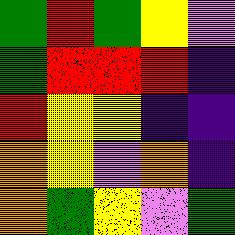[["green", "red", "green", "yellow", "violet"], ["green", "red", "red", "red", "indigo"], ["red", "yellow", "yellow", "indigo", "indigo"], ["orange", "yellow", "violet", "orange", "indigo"], ["orange", "green", "yellow", "violet", "green"]]